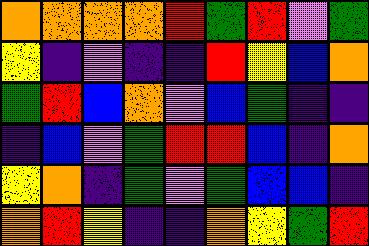[["orange", "orange", "orange", "orange", "red", "green", "red", "violet", "green"], ["yellow", "indigo", "violet", "indigo", "indigo", "red", "yellow", "blue", "orange"], ["green", "red", "blue", "orange", "violet", "blue", "green", "indigo", "indigo"], ["indigo", "blue", "violet", "green", "red", "red", "blue", "indigo", "orange"], ["yellow", "orange", "indigo", "green", "violet", "green", "blue", "blue", "indigo"], ["orange", "red", "yellow", "indigo", "indigo", "orange", "yellow", "green", "red"]]